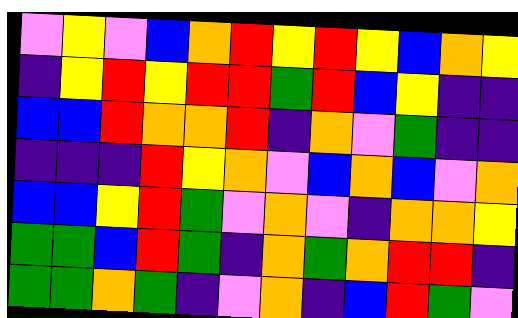[["violet", "yellow", "violet", "blue", "orange", "red", "yellow", "red", "yellow", "blue", "orange", "yellow"], ["indigo", "yellow", "red", "yellow", "red", "red", "green", "red", "blue", "yellow", "indigo", "indigo"], ["blue", "blue", "red", "orange", "orange", "red", "indigo", "orange", "violet", "green", "indigo", "indigo"], ["indigo", "indigo", "indigo", "red", "yellow", "orange", "violet", "blue", "orange", "blue", "violet", "orange"], ["blue", "blue", "yellow", "red", "green", "violet", "orange", "violet", "indigo", "orange", "orange", "yellow"], ["green", "green", "blue", "red", "green", "indigo", "orange", "green", "orange", "red", "red", "indigo"], ["green", "green", "orange", "green", "indigo", "violet", "orange", "indigo", "blue", "red", "green", "violet"]]